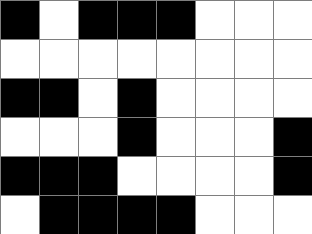[["black", "white", "black", "black", "black", "white", "white", "white"], ["white", "white", "white", "white", "white", "white", "white", "white"], ["black", "black", "white", "black", "white", "white", "white", "white"], ["white", "white", "white", "black", "white", "white", "white", "black"], ["black", "black", "black", "white", "white", "white", "white", "black"], ["white", "black", "black", "black", "black", "white", "white", "white"]]